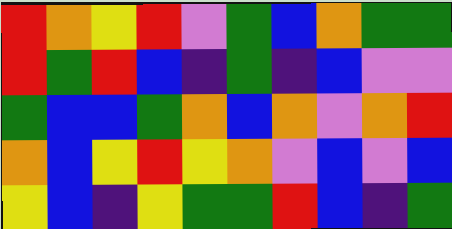[["red", "orange", "yellow", "red", "violet", "green", "blue", "orange", "green", "green"], ["red", "green", "red", "blue", "indigo", "green", "indigo", "blue", "violet", "violet"], ["green", "blue", "blue", "green", "orange", "blue", "orange", "violet", "orange", "red"], ["orange", "blue", "yellow", "red", "yellow", "orange", "violet", "blue", "violet", "blue"], ["yellow", "blue", "indigo", "yellow", "green", "green", "red", "blue", "indigo", "green"]]